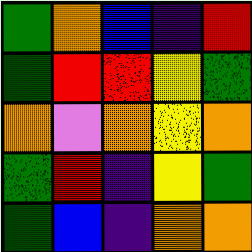[["green", "orange", "blue", "indigo", "red"], ["green", "red", "red", "yellow", "green"], ["orange", "violet", "orange", "yellow", "orange"], ["green", "red", "indigo", "yellow", "green"], ["green", "blue", "indigo", "orange", "orange"]]